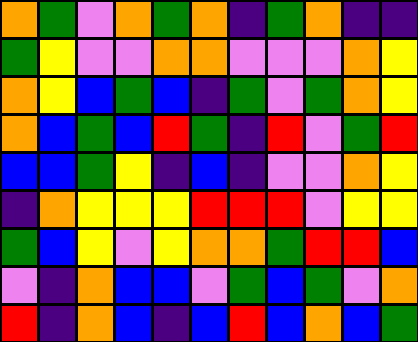[["orange", "green", "violet", "orange", "green", "orange", "indigo", "green", "orange", "indigo", "indigo"], ["green", "yellow", "violet", "violet", "orange", "orange", "violet", "violet", "violet", "orange", "yellow"], ["orange", "yellow", "blue", "green", "blue", "indigo", "green", "violet", "green", "orange", "yellow"], ["orange", "blue", "green", "blue", "red", "green", "indigo", "red", "violet", "green", "red"], ["blue", "blue", "green", "yellow", "indigo", "blue", "indigo", "violet", "violet", "orange", "yellow"], ["indigo", "orange", "yellow", "yellow", "yellow", "red", "red", "red", "violet", "yellow", "yellow"], ["green", "blue", "yellow", "violet", "yellow", "orange", "orange", "green", "red", "red", "blue"], ["violet", "indigo", "orange", "blue", "blue", "violet", "green", "blue", "green", "violet", "orange"], ["red", "indigo", "orange", "blue", "indigo", "blue", "red", "blue", "orange", "blue", "green"]]